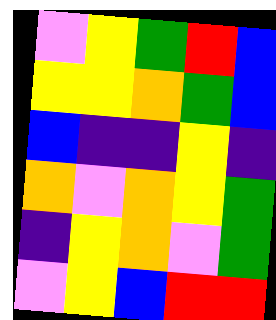[["violet", "yellow", "green", "red", "blue"], ["yellow", "yellow", "orange", "green", "blue"], ["blue", "indigo", "indigo", "yellow", "indigo"], ["orange", "violet", "orange", "yellow", "green"], ["indigo", "yellow", "orange", "violet", "green"], ["violet", "yellow", "blue", "red", "red"]]